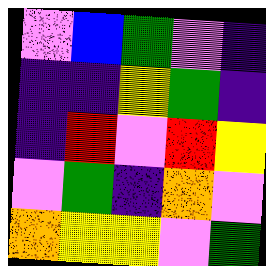[["violet", "blue", "green", "violet", "indigo"], ["indigo", "indigo", "yellow", "green", "indigo"], ["indigo", "red", "violet", "red", "yellow"], ["violet", "green", "indigo", "orange", "violet"], ["orange", "yellow", "yellow", "violet", "green"]]